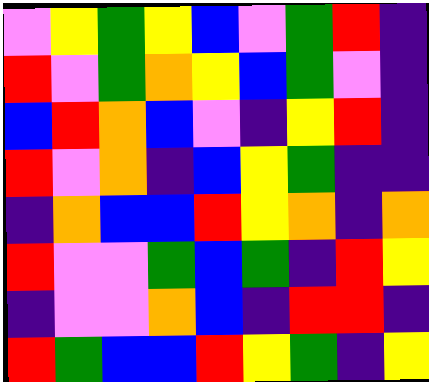[["violet", "yellow", "green", "yellow", "blue", "violet", "green", "red", "indigo"], ["red", "violet", "green", "orange", "yellow", "blue", "green", "violet", "indigo"], ["blue", "red", "orange", "blue", "violet", "indigo", "yellow", "red", "indigo"], ["red", "violet", "orange", "indigo", "blue", "yellow", "green", "indigo", "indigo"], ["indigo", "orange", "blue", "blue", "red", "yellow", "orange", "indigo", "orange"], ["red", "violet", "violet", "green", "blue", "green", "indigo", "red", "yellow"], ["indigo", "violet", "violet", "orange", "blue", "indigo", "red", "red", "indigo"], ["red", "green", "blue", "blue", "red", "yellow", "green", "indigo", "yellow"]]